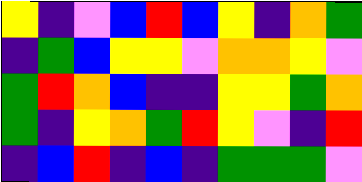[["yellow", "indigo", "violet", "blue", "red", "blue", "yellow", "indigo", "orange", "green"], ["indigo", "green", "blue", "yellow", "yellow", "violet", "orange", "orange", "yellow", "violet"], ["green", "red", "orange", "blue", "indigo", "indigo", "yellow", "yellow", "green", "orange"], ["green", "indigo", "yellow", "orange", "green", "red", "yellow", "violet", "indigo", "red"], ["indigo", "blue", "red", "indigo", "blue", "indigo", "green", "green", "green", "violet"]]